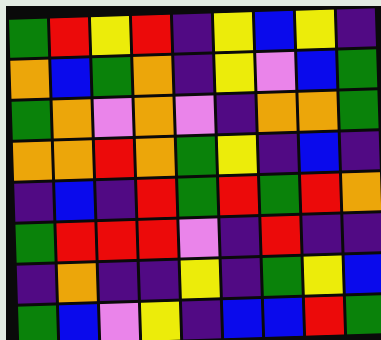[["green", "red", "yellow", "red", "indigo", "yellow", "blue", "yellow", "indigo"], ["orange", "blue", "green", "orange", "indigo", "yellow", "violet", "blue", "green"], ["green", "orange", "violet", "orange", "violet", "indigo", "orange", "orange", "green"], ["orange", "orange", "red", "orange", "green", "yellow", "indigo", "blue", "indigo"], ["indigo", "blue", "indigo", "red", "green", "red", "green", "red", "orange"], ["green", "red", "red", "red", "violet", "indigo", "red", "indigo", "indigo"], ["indigo", "orange", "indigo", "indigo", "yellow", "indigo", "green", "yellow", "blue"], ["green", "blue", "violet", "yellow", "indigo", "blue", "blue", "red", "green"]]